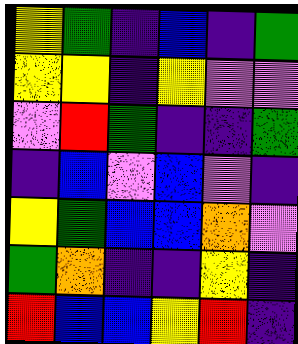[["yellow", "green", "indigo", "blue", "indigo", "green"], ["yellow", "yellow", "indigo", "yellow", "violet", "violet"], ["violet", "red", "green", "indigo", "indigo", "green"], ["indigo", "blue", "violet", "blue", "violet", "indigo"], ["yellow", "green", "blue", "blue", "orange", "violet"], ["green", "orange", "indigo", "indigo", "yellow", "indigo"], ["red", "blue", "blue", "yellow", "red", "indigo"]]